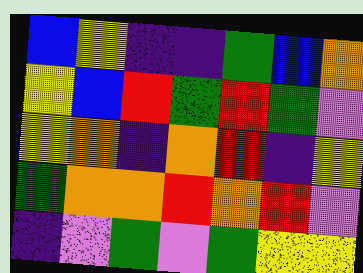[["blue", "yellow", "indigo", "indigo", "green", "blue", "orange"], ["yellow", "blue", "red", "green", "red", "green", "violet"], ["yellow", "orange", "indigo", "orange", "red", "indigo", "yellow"], ["green", "orange", "orange", "red", "orange", "red", "violet"], ["indigo", "violet", "green", "violet", "green", "yellow", "yellow"]]